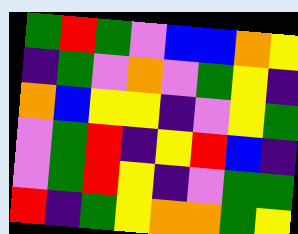[["green", "red", "green", "violet", "blue", "blue", "orange", "yellow"], ["indigo", "green", "violet", "orange", "violet", "green", "yellow", "indigo"], ["orange", "blue", "yellow", "yellow", "indigo", "violet", "yellow", "green"], ["violet", "green", "red", "indigo", "yellow", "red", "blue", "indigo"], ["violet", "green", "red", "yellow", "indigo", "violet", "green", "green"], ["red", "indigo", "green", "yellow", "orange", "orange", "green", "yellow"]]